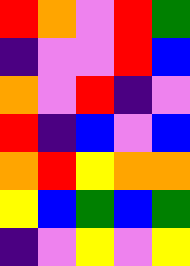[["red", "orange", "violet", "red", "green"], ["indigo", "violet", "violet", "red", "blue"], ["orange", "violet", "red", "indigo", "violet"], ["red", "indigo", "blue", "violet", "blue"], ["orange", "red", "yellow", "orange", "orange"], ["yellow", "blue", "green", "blue", "green"], ["indigo", "violet", "yellow", "violet", "yellow"]]